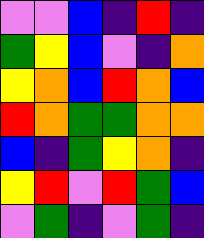[["violet", "violet", "blue", "indigo", "red", "indigo"], ["green", "yellow", "blue", "violet", "indigo", "orange"], ["yellow", "orange", "blue", "red", "orange", "blue"], ["red", "orange", "green", "green", "orange", "orange"], ["blue", "indigo", "green", "yellow", "orange", "indigo"], ["yellow", "red", "violet", "red", "green", "blue"], ["violet", "green", "indigo", "violet", "green", "indigo"]]